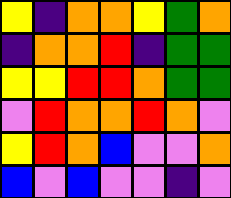[["yellow", "indigo", "orange", "orange", "yellow", "green", "orange"], ["indigo", "orange", "orange", "red", "indigo", "green", "green"], ["yellow", "yellow", "red", "red", "orange", "green", "green"], ["violet", "red", "orange", "orange", "red", "orange", "violet"], ["yellow", "red", "orange", "blue", "violet", "violet", "orange"], ["blue", "violet", "blue", "violet", "violet", "indigo", "violet"]]